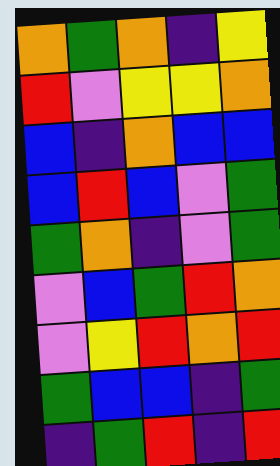[["orange", "green", "orange", "indigo", "yellow"], ["red", "violet", "yellow", "yellow", "orange"], ["blue", "indigo", "orange", "blue", "blue"], ["blue", "red", "blue", "violet", "green"], ["green", "orange", "indigo", "violet", "green"], ["violet", "blue", "green", "red", "orange"], ["violet", "yellow", "red", "orange", "red"], ["green", "blue", "blue", "indigo", "green"], ["indigo", "green", "red", "indigo", "red"]]